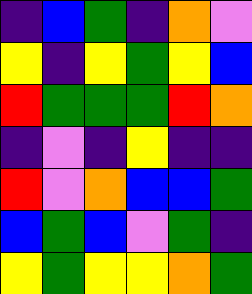[["indigo", "blue", "green", "indigo", "orange", "violet"], ["yellow", "indigo", "yellow", "green", "yellow", "blue"], ["red", "green", "green", "green", "red", "orange"], ["indigo", "violet", "indigo", "yellow", "indigo", "indigo"], ["red", "violet", "orange", "blue", "blue", "green"], ["blue", "green", "blue", "violet", "green", "indigo"], ["yellow", "green", "yellow", "yellow", "orange", "green"]]